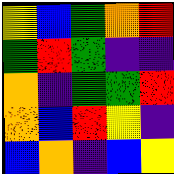[["yellow", "blue", "green", "orange", "red"], ["green", "red", "green", "indigo", "indigo"], ["orange", "indigo", "green", "green", "red"], ["orange", "blue", "red", "yellow", "indigo"], ["blue", "orange", "indigo", "blue", "yellow"]]